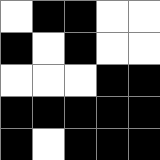[["white", "black", "black", "white", "white"], ["black", "white", "black", "white", "white"], ["white", "white", "white", "black", "black"], ["black", "black", "black", "black", "black"], ["black", "white", "black", "black", "black"]]